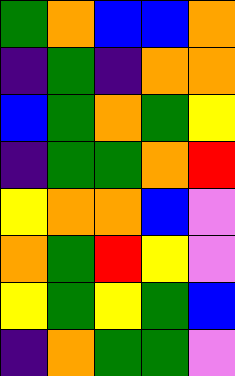[["green", "orange", "blue", "blue", "orange"], ["indigo", "green", "indigo", "orange", "orange"], ["blue", "green", "orange", "green", "yellow"], ["indigo", "green", "green", "orange", "red"], ["yellow", "orange", "orange", "blue", "violet"], ["orange", "green", "red", "yellow", "violet"], ["yellow", "green", "yellow", "green", "blue"], ["indigo", "orange", "green", "green", "violet"]]